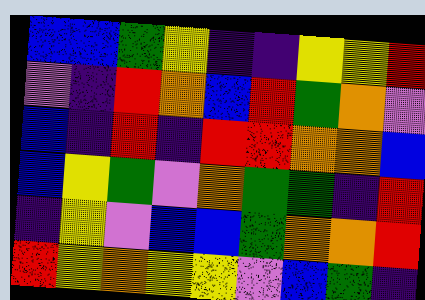[["blue", "blue", "green", "yellow", "indigo", "indigo", "yellow", "yellow", "red"], ["violet", "indigo", "red", "orange", "blue", "red", "green", "orange", "violet"], ["blue", "indigo", "red", "indigo", "red", "red", "orange", "orange", "blue"], ["blue", "yellow", "green", "violet", "orange", "green", "green", "indigo", "red"], ["indigo", "yellow", "violet", "blue", "blue", "green", "orange", "orange", "red"], ["red", "yellow", "orange", "yellow", "yellow", "violet", "blue", "green", "indigo"]]